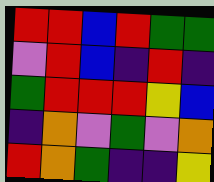[["red", "red", "blue", "red", "green", "green"], ["violet", "red", "blue", "indigo", "red", "indigo"], ["green", "red", "red", "red", "yellow", "blue"], ["indigo", "orange", "violet", "green", "violet", "orange"], ["red", "orange", "green", "indigo", "indigo", "yellow"]]